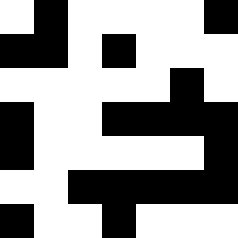[["white", "black", "white", "white", "white", "white", "black"], ["black", "black", "white", "black", "white", "white", "white"], ["white", "white", "white", "white", "white", "black", "white"], ["black", "white", "white", "black", "black", "black", "black"], ["black", "white", "white", "white", "white", "white", "black"], ["white", "white", "black", "black", "black", "black", "black"], ["black", "white", "white", "black", "white", "white", "white"]]